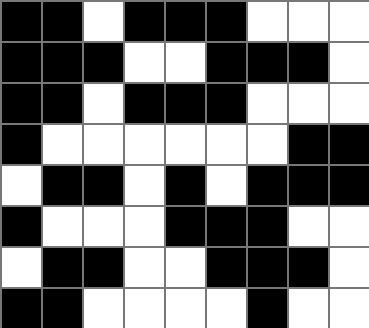[["black", "black", "white", "black", "black", "black", "white", "white", "white"], ["black", "black", "black", "white", "white", "black", "black", "black", "white"], ["black", "black", "white", "black", "black", "black", "white", "white", "white"], ["black", "white", "white", "white", "white", "white", "white", "black", "black"], ["white", "black", "black", "white", "black", "white", "black", "black", "black"], ["black", "white", "white", "white", "black", "black", "black", "white", "white"], ["white", "black", "black", "white", "white", "black", "black", "black", "white"], ["black", "black", "white", "white", "white", "white", "black", "white", "white"]]